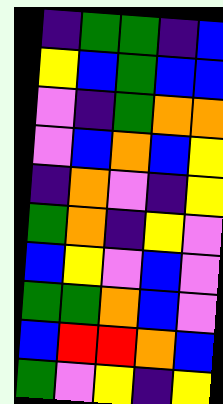[["indigo", "green", "green", "indigo", "blue"], ["yellow", "blue", "green", "blue", "blue"], ["violet", "indigo", "green", "orange", "orange"], ["violet", "blue", "orange", "blue", "yellow"], ["indigo", "orange", "violet", "indigo", "yellow"], ["green", "orange", "indigo", "yellow", "violet"], ["blue", "yellow", "violet", "blue", "violet"], ["green", "green", "orange", "blue", "violet"], ["blue", "red", "red", "orange", "blue"], ["green", "violet", "yellow", "indigo", "yellow"]]